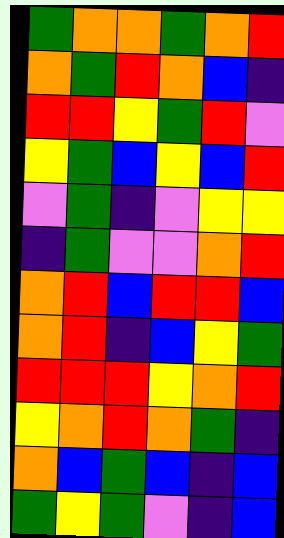[["green", "orange", "orange", "green", "orange", "red"], ["orange", "green", "red", "orange", "blue", "indigo"], ["red", "red", "yellow", "green", "red", "violet"], ["yellow", "green", "blue", "yellow", "blue", "red"], ["violet", "green", "indigo", "violet", "yellow", "yellow"], ["indigo", "green", "violet", "violet", "orange", "red"], ["orange", "red", "blue", "red", "red", "blue"], ["orange", "red", "indigo", "blue", "yellow", "green"], ["red", "red", "red", "yellow", "orange", "red"], ["yellow", "orange", "red", "orange", "green", "indigo"], ["orange", "blue", "green", "blue", "indigo", "blue"], ["green", "yellow", "green", "violet", "indigo", "blue"]]